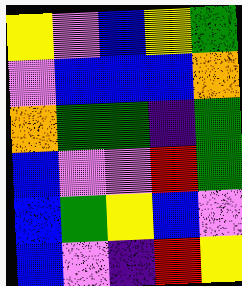[["yellow", "violet", "blue", "yellow", "green"], ["violet", "blue", "blue", "blue", "orange"], ["orange", "green", "green", "indigo", "green"], ["blue", "violet", "violet", "red", "green"], ["blue", "green", "yellow", "blue", "violet"], ["blue", "violet", "indigo", "red", "yellow"]]